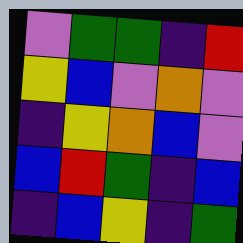[["violet", "green", "green", "indigo", "red"], ["yellow", "blue", "violet", "orange", "violet"], ["indigo", "yellow", "orange", "blue", "violet"], ["blue", "red", "green", "indigo", "blue"], ["indigo", "blue", "yellow", "indigo", "green"]]